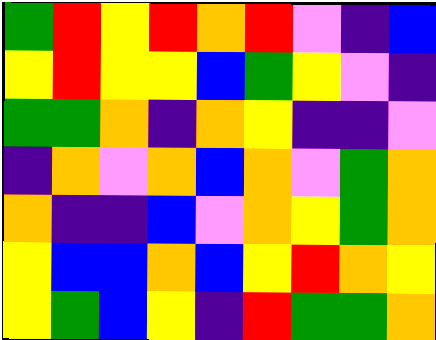[["green", "red", "yellow", "red", "orange", "red", "violet", "indigo", "blue"], ["yellow", "red", "yellow", "yellow", "blue", "green", "yellow", "violet", "indigo"], ["green", "green", "orange", "indigo", "orange", "yellow", "indigo", "indigo", "violet"], ["indigo", "orange", "violet", "orange", "blue", "orange", "violet", "green", "orange"], ["orange", "indigo", "indigo", "blue", "violet", "orange", "yellow", "green", "orange"], ["yellow", "blue", "blue", "orange", "blue", "yellow", "red", "orange", "yellow"], ["yellow", "green", "blue", "yellow", "indigo", "red", "green", "green", "orange"]]